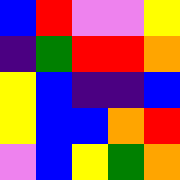[["blue", "red", "violet", "violet", "yellow"], ["indigo", "green", "red", "red", "orange"], ["yellow", "blue", "indigo", "indigo", "blue"], ["yellow", "blue", "blue", "orange", "red"], ["violet", "blue", "yellow", "green", "orange"]]